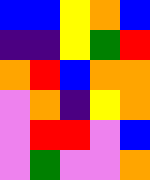[["blue", "blue", "yellow", "orange", "blue"], ["indigo", "indigo", "yellow", "green", "red"], ["orange", "red", "blue", "orange", "orange"], ["violet", "orange", "indigo", "yellow", "orange"], ["violet", "red", "red", "violet", "blue"], ["violet", "green", "violet", "violet", "orange"]]